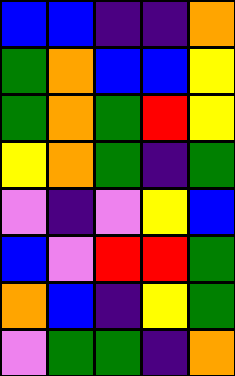[["blue", "blue", "indigo", "indigo", "orange"], ["green", "orange", "blue", "blue", "yellow"], ["green", "orange", "green", "red", "yellow"], ["yellow", "orange", "green", "indigo", "green"], ["violet", "indigo", "violet", "yellow", "blue"], ["blue", "violet", "red", "red", "green"], ["orange", "blue", "indigo", "yellow", "green"], ["violet", "green", "green", "indigo", "orange"]]